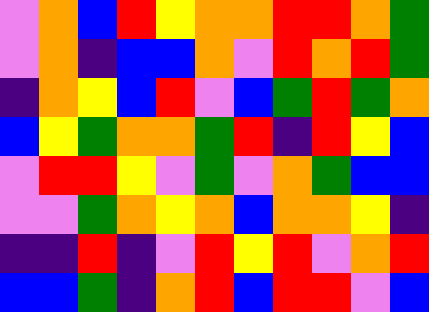[["violet", "orange", "blue", "red", "yellow", "orange", "orange", "red", "red", "orange", "green"], ["violet", "orange", "indigo", "blue", "blue", "orange", "violet", "red", "orange", "red", "green"], ["indigo", "orange", "yellow", "blue", "red", "violet", "blue", "green", "red", "green", "orange"], ["blue", "yellow", "green", "orange", "orange", "green", "red", "indigo", "red", "yellow", "blue"], ["violet", "red", "red", "yellow", "violet", "green", "violet", "orange", "green", "blue", "blue"], ["violet", "violet", "green", "orange", "yellow", "orange", "blue", "orange", "orange", "yellow", "indigo"], ["indigo", "indigo", "red", "indigo", "violet", "red", "yellow", "red", "violet", "orange", "red"], ["blue", "blue", "green", "indigo", "orange", "red", "blue", "red", "red", "violet", "blue"]]